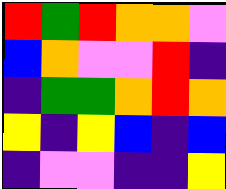[["red", "green", "red", "orange", "orange", "violet"], ["blue", "orange", "violet", "violet", "red", "indigo"], ["indigo", "green", "green", "orange", "red", "orange"], ["yellow", "indigo", "yellow", "blue", "indigo", "blue"], ["indigo", "violet", "violet", "indigo", "indigo", "yellow"]]